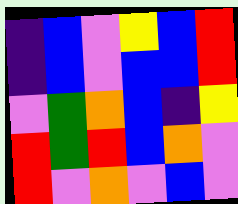[["indigo", "blue", "violet", "yellow", "blue", "red"], ["indigo", "blue", "violet", "blue", "blue", "red"], ["violet", "green", "orange", "blue", "indigo", "yellow"], ["red", "green", "red", "blue", "orange", "violet"], ["red", "violet", "orange", "violet", "blue", "violet"]]